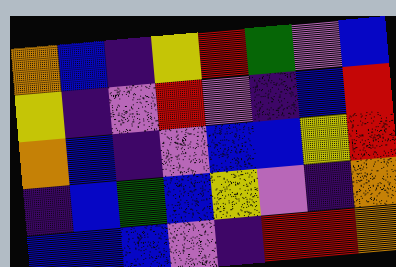[["orange", "blue", "indigo", "yellow", "red", "green", "violet", "blue"], ["yellow", "indigo", "violet", "red", "violet", "indigo", "blue", "red"], ["orange", "blue", "indigo", "violet", "blue", "blue", "yellow", "red"], ["indigo", "blue", "green", "blue", "yellow", "violet", "indigo", "orange"], ["blue", "blue", "blue", "violet", "indigo", "red", "red", "orange"]]